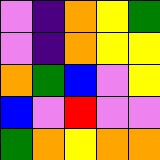[["violet", "indigo", "orange", "yellow", "green"], ["violet", "indigo", "orange", "yellow", "yellow"], ["orange", "green", "blue", "violet", "yellow"], ["blue", "violet", "red", "violet", "violet"], ["green", "orange", "yellow", "orange", "orange"]]